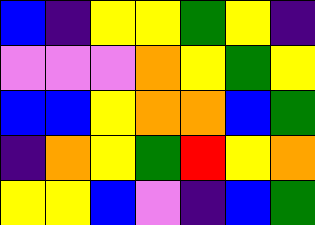[["blue", "indigo", "yellow", "yellow", "green", "yellow", "indigo"], ["violet", "violet", "violet", "orange", "yellow", "green", "yellow"], ["blue", "blue", "yellow", "orange", "orange", "blue", "green"], ["indigo", "orange", "yellow", "green", "red", "yellow", "orange"], ["yellow", "yellow", "blue", "violet", "indigo", "blue", "green"]]